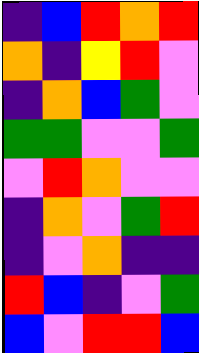[["indigo", "blue", "red", "orange", "red"], ["orange", "indigo", "yellow", "red", "violet"], ["indigo", "orange", "blue", "green", "violet"], ["green", "green", "violet", "violet", "green"], ["violet", "red", "orange", "violet", "violet"], ["indigo", "orange", "violet", "green", "red"], ["indigo", "violet", "orange", "indigo", "indigo"], ["red", "blue", "indigo", "violet", "green"], ["blue", "violet", "red", "red", "blue"]]